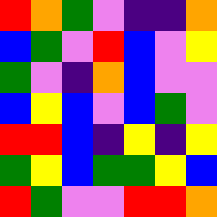[["red", "orange", "green", "violet", "indigo", "indigo", "orange"], ["blue", "green", "violet", "red", "blue", "violet", "yellow"], ["green", "violet", "indigo", "orange", "blue", "violet", "violet"], ["blue", "yellow", "blue", "violet", "blue", "green", "violet"], ["red", "red", "blue", "indigo", "yellow", "indigo", "yellow"], ["green", "yellow", "blue", "green", "green", "yellow", "blue"], ["red", "green", "violet", "violet", "red", "red", "orange"]]